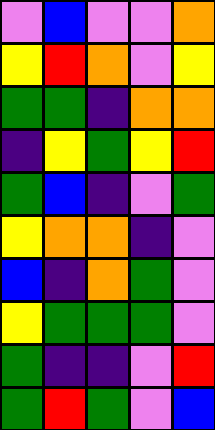[["violet", "blue", "violet", "violet", "orange"], ["yellow", "red", "orange", "violet", "yellow"], ["green", "green", "indigo", "orange", "orange"], ["indigo", "yellow", "green", "yellow", "red"], ["green", "blue", "indigo", "violet", "green"], ["yellow", "orange", "orange", "indigo", "violet"], ["blue", "indigo", "orange", "green", "violet"], ["yellow", "green", "green", "green", "violet"], ["green", "indigo", "indigo", "violet", "red"], ["green", "red", "green", "violet", "blue"]]